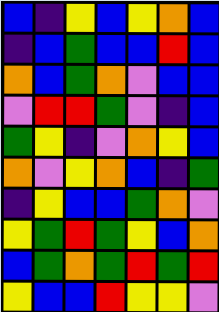[["blue", "indigo", "yellow", "blue", "yellow", "orange", "blue"], ["indigo", "blue", "green", "blue", "blue", "red", "blue"], ["orange", "blue", "green", "orange", "violet", "blue", "blue"], ["violet", "red", "red", "green", "violet", "indigo", "blue"], ["green", "yellow", "indigo", "violet", "orange", "yellow", "blue"], ["orange", "violet", "yellow", "orange", "blue", "indigo", "green"], ["indigo", "yellow", "blue", "blue", "green", "orange", "violet"], ["yellow", "green", "red", "green", "yellow", "blue", "orange"], ["blue", "green", "orange", "green", "red", "green", "red"], ["yellow", "blue", "blue", "red", "yellow", "yellow", "violet"]]